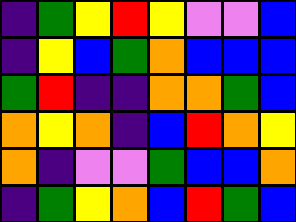[["indigo", "green", "yellow", "red", "yellow", "violet", "violet", "blue"], ["indigo", "yellow", "blue", "green", "orange", "blue", "blue", "blue"], ["green", "red", "indigo", "indigo", "orange", "orange", "green", "blue"], ["orange", "yellow", "orange", "indigo", "blue", "red", "orange", "yellow"], ["orange", "indigo", "violet", "violet", "green", "blue", "blue", "orange"], ["indigo", "green", "yellow", "orange", "blue", "red", "green", "blue"]]